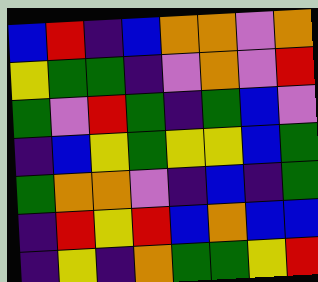[["blue", "red", "indigo", "blue", "orange", "orange", "violet", "orange"], ["yellow", "green", "green", "indigo", "violet", "orange", "violet", "red"], ["green", "violet", "red", "green", "indigo", "green", "blue", "violet"], ["indigo", "blue", "yellow", "green", "yellow", "yellow", "blue", "green"], ["green", "orange", "orange", "violet", "indigo", "blue", "indigo", "green"], ["indigo", "red", "yellow", "red", "blue", "orange", "blue", "blue"], ["indigo", "yellow", "indigo", "orange", "green", "green", "yellow", "red"]]